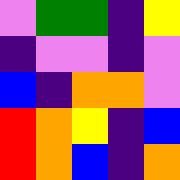[["violet", "green", "green", "indigo", "yellow"], ["indigo", "violet", "violet", "indigo", "violet"], ["blue", "indigo", "orange", "orange", "violet"], ["red", "orange", "yellow", "indigo", "blue"], ["red", "orange", "blue", "indigo", "orange"]]